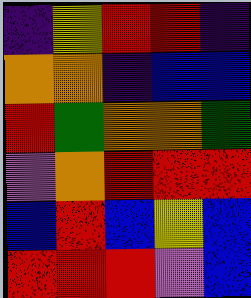[["indigo", "yellow", "red", "red", "indigo"], ["orange", "orange", "indigo", "blue", "blue"], ["red", "green", "orange", "orange", "green"], ["violet", "orange", "red", "red", "red"], ["blue", "red", "blue", "yellow", "blue"], ["red", "red", "red", "violet", "blue"]]